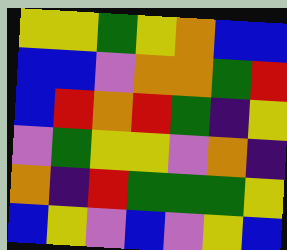[["yellow", "yellow", "green", "yellow", "orange", "blue", "blue"], ["blue", "blue", "violet", "orange", "orange", "green", "red"], ["blue", "red", "orange", "red", "green", "indigo", "yellow"], ["violet", "green", "yellow", "yellow", "violet", "orange", "indigo"], ["orange", "indigo", "red", "green", "green", "green", "yellow"], ["blue", "yellow", "violet", "blue", "violet", "yellow", "blue"]]